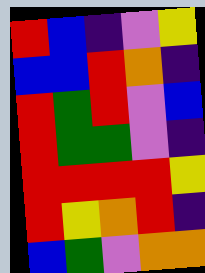[["red", "blue", "indigo", "violet", "yellow"], ["blue", "blue", "red", "orange", "indigo"], ["red", "green", "red", "violet", "blue"], ["red", "green", "green", "violet", "indigo"], ["red", "red", "red", "red", "yellow"], ["red", "yellow", "orange", "red", "indigo"], ["blue", "green", "violet", "orange", "orange"]]